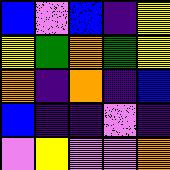[["blue", "violet", "blue", "indigo", "yellow"], ["yellow", "green", "orange", "green", "yellow"], ["orange", "indigo", "orange", "indigo", "blue"], ["blue", "indigo", "indigo", "violet", "indigo"], ["violet", "yellow", "violet", "violet", "orange"]]